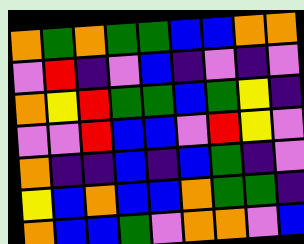[["orange", "green", "orange", "green", "green", "blue", "blue", "orange", "orange"], ["violet", "red", "indigo", "violet", "blue", "indigo", "violet", "indigo", "violet"], ["orange", "yellow", "red", "green", "green", "blue", "green", "yellow", "indigo"], ["violet", "violet", "red", "blue", "blue", "violet", "red", "yellow", "violet"], ["orange", "indigo", "indigo", "blue", "indigo", "blue", "green", "indigo", "violet"], ["yellow", "blue", "orange", "blue", "blue", "orange", "green", "green", "indigo"], ["orange", "blue", "blue", "green", "violet", "orange", "orange", "violet", "blue"]]